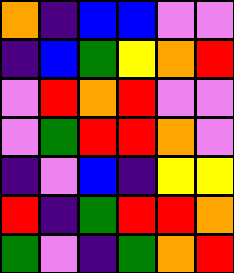[["orange", "indigo", "blue", "blue", "violet", "violet"], ["indigo", "blue", "green", "yellow", "orange", "red"], ["violet", "red", "orange", "red", "violet", "violet"], ["violet", "green", "red", "red", "orange", "violet"], ["indigo", "violet", "blue", "indigo", "yellow", "yellow"], ["red", "indigo", "green", "red", "red", "orange"], ["green", "violet", "indigo", "green", "orange", "red"]]